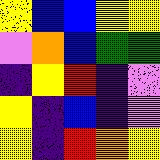[["yellow", "blue", "blue", "yellow", "yellow"], ["violet", "orange", "blue", "green", "green"], ["indigo", "yellow", "red", "indigo", "violet"], ["yellow", "indigo", "blue", "indigo", "violet"], ["yellow", "indigo", "red", "orange", "yellow"]]